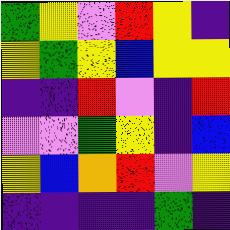[["green", "yellow", "violet", "red", "yellow", "indigo"], ["yellow", "green", "yellow", "blue", "yellow", "yellow"], ["indigo", "indigo", "red", "violet", "indigo", "red"], ["violet", "violet", "green", "yellow", "indigo", "blue"], ["yellow", "blue", "orange", "red", "violet", "yellow"], ["indigo", "indigo", "indigo", "indigo", "green", "indigo"]]